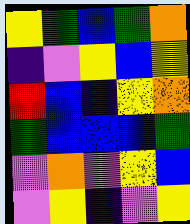[["yellow", "green", "blue", "green", "orange"], ["indigo", "violet", "yellow", "blue", "yellow"], ["red", "blue", "indigo", "yellow", "orange"], ["green", "blue", "blue", "blue", "green"], ["violet", "orange", "violet", "yellow", "blue"], ["violet", "yellow", "indigo", "violet", "yellow"]]